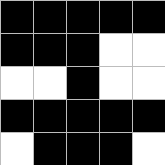[["black", "black", "black", "black", "black"], ["black", "black", "black", "white", "white"], ["white", "white", "black", "white", "white"], ["black", "black", "black", "black", "black"], ["white", "black", "black", "black", "white"]]